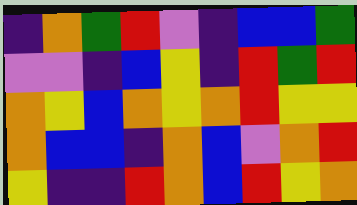[["indigo", "orange", "green", "red", "violet", "indigo", "blue", "blue", "green"], ["violet", "violet", "indigo", "blue", "yellow", "indigo", "red", "green", "red"], ["orange", "yellow", "blue", "orange", "yellow", "orange", "red", "yellow", "yellow"], ["orange", "blue", "blue", "indigo", "orange", "blue", "violet", "orange", "red"], ["yellow", "indigo", "indigo", "red", "orange", "blue", "red", "yellow", "orange"]]